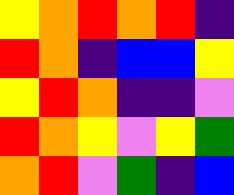[["yellow", "orange", "red", "orange", "red", "indigo"], ["red", "orange", "indigo", "blue", "blue", "yellow"], ["yellow", "red", "orange", "indigo", "indigo", "violet"], ["red", "orange", "yellow", "violet", "yellow", "green"], ["orange", "red", "violet", "green", "indigo", "blue"]]